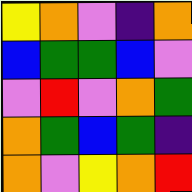[["yellow", "orange", "violet", "indigo", "orange"], ["blue", "green", "green", "blue", "violet"], ["violet", "red", "violet", "orange", "green"], ["orange", "green", "blue", "green", "indigo"], ["orange", "violet", "yellow", "orange", "red"]]